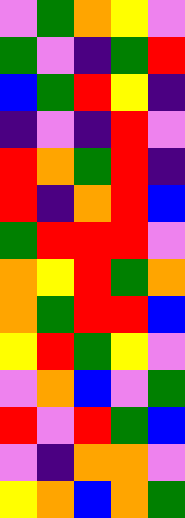[["violet", "green", "orange", "yellow", "violet"], ["green", "violet", "indigo", "green", "red"], ["blue", "green", "red", "yellow", "indigo"], ["indigo", "violet", "indigo", "red", "violet"], ["red", "orange", "green", "red", "indigo"], ["red", "indigo", "orange", "red", "blue"], ["green", "red", "red", "red", "violet"], ["orange", "yellow", "red", "green", "orange"], ["orange", "green", "red", "red", "blue"], ["yellow", "red", "green", "yellow", "violet"], ["violet", "orange", "blue", "violet", "green"], ["red", "violet", "red", "green", "blue"], ["violet", "indigo", "orange", "orange", "violet"], ["yellow", "orange", "blue", "orange", "green"]]